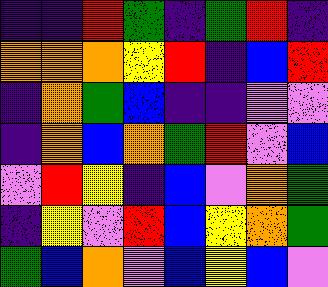[["indigo", "indigo", "red", "green", "indigo", "green", "red", "indigo"], ["orange", "orange", "orange", "yellow", "red", "indigo", "blue", "red"], ["indigo", "orange", "green", "blue", "indigo", "indigo", "violet", "violet"], ["indigo", "orange", "blue", "orange", "green", "red", "violet", "blue"], ["violet", "red", "yellow", "indigo", "blue", "violet", "orange", "green"], ["indigo", "yellow", "violet", "red", "blue", "yellow", "orange", "green"], ["green", "blue", "orange", "violet", "blue", "yellow", "blue", "violet"]]